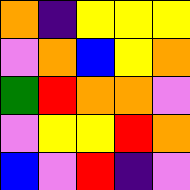[["orange", "indigo", "yellow", "yellow", "yellow"], ["violet", "orange", "blue", "yellow", "orange"], ["green", "red", "orange", "orange", "violet"], ["violet", "yellow", "yellow", "red", "orange"], ["blue", "violet", "red", "indigo", "violet"]]